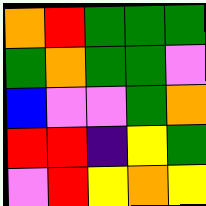[["orange", "red", "green", "green", "green"], ["green", "orange", "green", "green", "violet"], ["blue", "violet", "violet", "green", "orange"], ["red", "red", "indigo", "yellow", "green"], ["violet", "red", "yellow", "orange", "yellow"]]